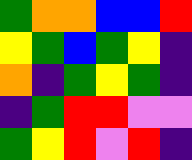[["green", "orange", "orange", "blue", "blue", "red"], ["yellow", "green", "blue", "green", "yellow", "indigo"], ["orange", "indigo", "green", "yellow", "green", "indigo"], ["indigo", "green", "red", "red", "violet", "violet"], ["green", "yellow", "red", "violet", "red", "indigo"]]